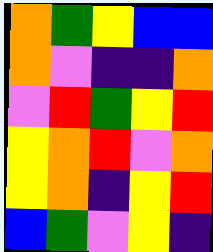[["orange", "green", "yellow", "blue", "blue"], ["orange", "violet", "indigo", "indigo", "orange"], ["violet", "red", "green", "yellow", "red"], ["yellow", "orange", "red", "violet", "orange"], ["yellow", "orange", "indigo", "yellow", "red"], ["blue", "green", "violet", "yellow", "indigo"]]